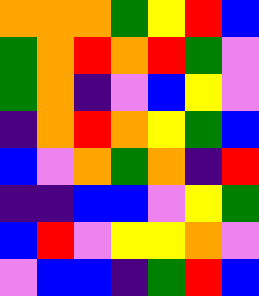[["orange", "orange", "orange", "green", "yellow", "red", "blue"], ["green", "orange", "red", "orange", "red", "green", "violet"], ["green", "orange", "indigo", "violet", "blue", "yellow", "violet"], ["indigo", "orange", "red", "orange", "yellow", "green", "blue"], ["blue", "violet", "orange", "green", "orange", "indigo", "red"], ["indigo", "indigo", "blue", "blue", "violet", "yellow", "green"], ["blue", "red", "violet", "yellow", "yellow", "orange", "violet"], ["violet", "blue", "blue", "indigo", "green", "red", "blue"]]